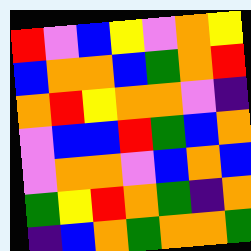[["red", "violet", "blue", "yellow", "violet", "orange", "yellow"], ["blue", "orange", "orange", "blue", "green", "orange", "red"], ["orange", "red", "yellow", "orange", "orange", "violet", "indigo"], ["violet", "blue", "blue", "red", "green", "blue", "orange"], ["violet", "orange", "orange", "violet", "blue", "orange", "blue"], ["green", "yellow", "red", "orange", "green", "indigo", "orange"], ["indigo", "blue", "orange", "green", "orange", "orange", "green"]]